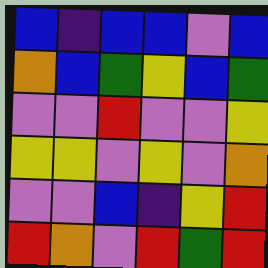[["blue", "indigo", "blue", "blue", "violet", "blue"], ["orange", "blue", "green", "yellow", "blue", "green"], ["violet", "violet", "red", "violet", "violet", "yellow"], ["yellow", "yellow", "violet", "yellow", "violet", "orange"], ["violet", "violet", "blue", "indigo", "yellow", "red"], ["red", "orange", "violet", "red", "green", "red"]]